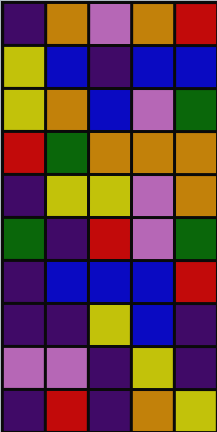[["indigo", "orange", "violet", "orange", "red"], ["yellow", "blue", "indigo", "blue", "blue"], ["yellow", "orange", "blue", "violet", "green"], ["red", "green", "orange", "orange", "orange"], ["indigo", "yellow", "yellow", "violet", "orange"], ["green", "indigo", "red", "violet", "green"], ["indigo", "blue", "blue", "blue", "red"], ["indigo", "indigo", "yellow", "blue", "indigo"], ["violet", "violet", "indigo", "yellow", "indigo"], ["indigo", "red", "indigo", "orange", "yellow"]]